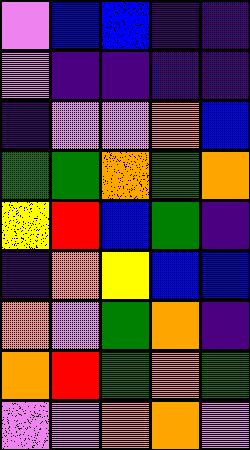[["violet", "blue", "blue", "indigo", "indigo"], ["violet", "indigo", "indigo", "indigo", "indigo"], ["indigo", "violet", "violet", "orange", "blue"], ["green", "green", "orange", "green", "orange"], ["yellow", "red", "blue", "green", "indigo"], ["indigo", "orange", "yellow", "blue", "blue"], ["orange", "violet", "green", "orange", "indigo"], ["orange", "red", "green", "orange", "green"], ["violet", "violet", "orange", "orange", "violet"]]